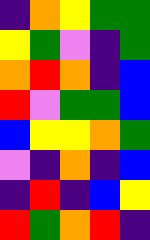[["indigo", "orange", "yellow", "green", "green"], ["yellow", "green", "violet", "indigo", "green"], ["orange", "red", "orange", "indigo", "blue"], ["red", "violet", "green", "green", "blue"], ["blue", "yellow", "yellow", "orange", "green"], ["violet", "indigo", "orange", "indigo", "blue"], ["indigo", "red", "indigo", "blue", "yellow"], ["red", "green", "orange", "red", "indigo"]]